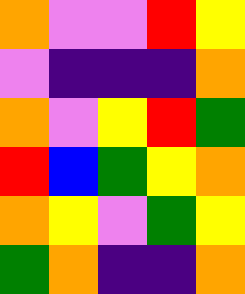[["orange", "violet", "violet", "red", "yellow"], ["violet", "indigo", "indigo", "indigo", "orange"], ["orange", "violet", "yellow", "red", "green"], ["red", "blue", "green", "yellow", "orange"], ["orange", "yellow", "violet", "green", "yellow"], ["green", "orange", "indigo", "indigo", "orange"]]